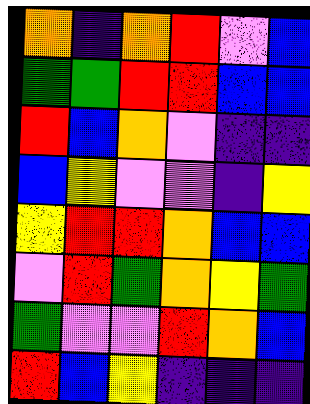[["orange", "indigo", "orange", "red", "violet", "blue"], ["green", "green", "red", "red", "blue", "blue"], ["red", "blue", "orange", "violet", "indigo", "indigo"], ["blue", "yellow", "violet", "violet", "indigo", "yellow"], ["yellow", "red", "red", "orange", "blue", "blue"], ["violet", "red", "green", "orange", "yellow", "green"], ["green", "violet", "violet", "red", "orange", "blue"], ["red", "blue", "yellow", "indigo", "indigo", "indigo"]]